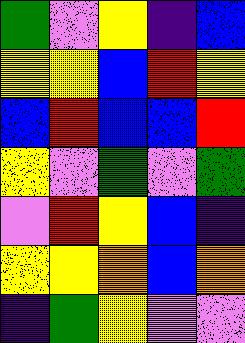[["green", "violet", "yellow", "indigo", "blue"], ["yellow", "yellow", "blue", "red", "yellow"], ["blue", "red", "blue", "blue", "red"], ["yellow", "violet", "green", "violet", "green"], ["violet", "red", "yellow", "blue", "indigo"], ["yellow", "yellow", "orange", "blue", "orange"], ["indigo", "green", "yellow", "violet", "violet"]]